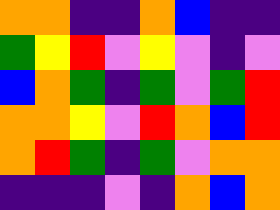[["orange", "orange", "indigo", "indigo", "orange", "blue", "indigo", "indigo"], ["green", "yellow", "red", "violet", "yellow", "violet", "indigo", "violet"], ["blue", "orange", "green", "indigo", "green", "violet", "green", "red"], ["orange", "orange", "yellow", "violet", "red", "orange", "blue", "red"], ["orange", "red", "green", "indigo", "green", "violet", "orange", "orange"], ["indigo", "indigo", "indigo", "violet", "indigo", "orange", "blue", "orange"]]